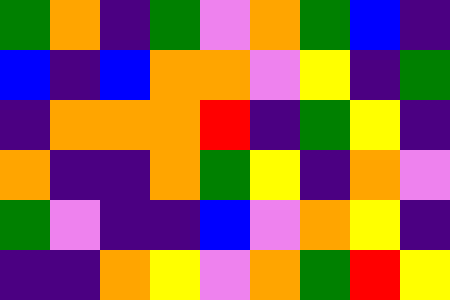[["green", "orange", "indigo", "green", "violet", "orange", "green", "blue", "indigo"], ["blue", "indigo", "blue", "orange", "orange", "violet", "yellow", "indigo", "green"], ["indigo", "orange", "orange", "orange", "red", "indigo", "green", "yellow", "indigo"], ["orange", "indigo", "indigo", "orange", "green", "yellow", "indigo", "orange", "violet"], ["green", "violet", "indigo", "indigo", "blue", "violet", "orange", "yellow", "indigo"], ["indigo", "indigo", "orange", "yellow", "violet", "orange", "green", "red", "yellow"]]